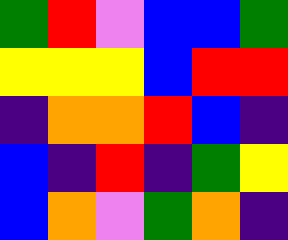[["green", "red", "violet", "blue", "blue", "green"], ["yellow", "yellow", "yellow", "blue", "red", "red"], ["indigo", "orange", "orange", "red", "blue", "indigo"], ["blue", "indigo", "red", "indigo", "green", "yellow"], ["blue", "orange", "violet", "green", "orange", "indigo"]]